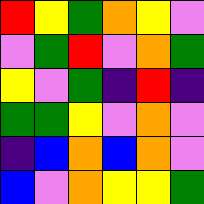[["red", "yellow", "green", "orange", "yellow", "violet"], ["violet", "green", "red", "violet", "orange", "green"], ["yellow", "violet", "green", "indigo", "red", "indigo"], ["green", "green", "yellow", "violet", "orange", "violet"], ["indigo", "blue", "orange", "blue", "orange", "violet"], ["blue", "violet", "orange", "yellow", "yellow", "green"]]